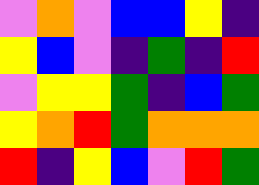[["violet", "orange", "violet", "blue", "blue", "yellow", "indigo"], ["yellow", "blue", "violet", "indigo", "green", "indigo", "red"], ["violet", "yellow", "yellow", "green", "indigo", "blue", "green"], ["yellow", "orange", "red", "green", "orange", "orange", "orange"], ["red", "indigo", "yellow", "blue", "violet", "red", "green"]]